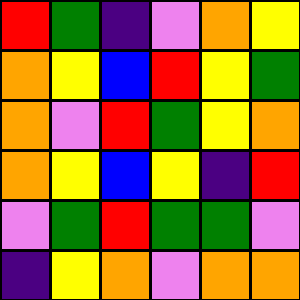[["red", "green", "indigo", "violet", "orange", "yellow"], ["orange", "yellow", "blue", "red", "yellow", "green"], ["orange", "violet", "red", "green", "yellow", "orange"], ["orange", "yellow", "blue", "yellow", "indigo", "red"], ["violet", "green", "red", "green", "green", "violet"], ["indigo", "yellow", "orange", "violet", "orange", "orange"]]